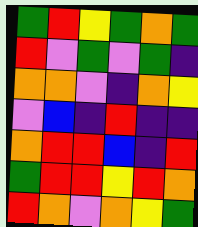[["green", "red", "yellow", "green", "orange", "green"], ["red", "violet", "green", "violet", "green", "indigo"], ["orange", "orange", "violet", "indigo", "orange", "yellow"], ["violet", "blue", "indigo", "red", "indigo", "indigo"], ["orange", "red", "red", "blue", "indigo", "red"], ["green", "red", "red", "yellow", "red", "orange"], ["red", "orange", "violet", "orange", "yellow", "green"]]